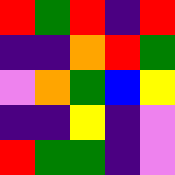[["red", "green", "red", "indigo", "red"], ["indigo", "indigo", "orange", "red", "green"], ["violet", "orange", "green", "blue", "yellow"], ["indigo", "indigo", "yellow", "indigo", "violet"], ["red", "green", "green", "indigo", "violet"]]